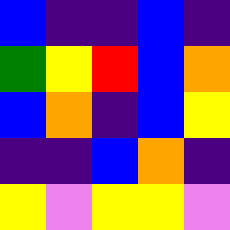[["blue", "indigo", "indigo", "blue", "indigo"], ["green", "yellow", "red", "blue", "orange"], ["blue", "orange", "indigo", "blue", "yellow"], ["indigo", "indigo", "blue", "orange", "indigo"], ["yellow", "violet", "yellow", "yellow", "violet"]]